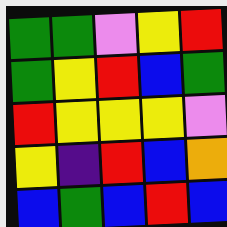[["green", "green", "violet", "yellow", "red"], ["green", "yellow", "red", "blue", "green"], ["red", "yellow", "yellow", "yellow", "violet"], ["yellow", "indigo", "red", "blue", "orange"], ["blue", "green", "blue", "red", "blue"]]